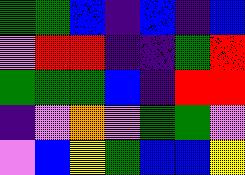[["green", "green", "blue", "indigo", "blue", "indigo", "blue"], ["violet", "red", "red", "indigo", "indigo", "green", "red"], ["green", "green", "green", "blue", "indigo", "red", "red"], ["indigo", "violet", "orange", "violet", "green", "green", "violet"], ["violet", "blue", "yellow", "green", "blue", "blue", "yellow"]]